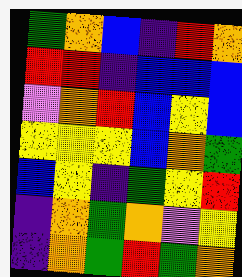[["green", "orange", "blue", "indigo", "red", "orange"], ["red", "red", "indigo", "blue", "blue", "blue"], ["violet", "orange", "red", "blue", "yellow", "blue"], ["yellow", "yellow", "yellow", "blue", "orange", "green"], ["blue", "yellow", "indigo", "green", "yellow", "red"], ["indigo", "orange", "green", "orange", "violet", "yellow"], ["indigo", "orange", "green", "red", "green", "orange"]]